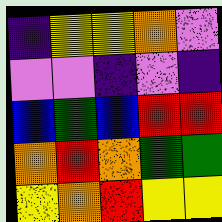[["indigo", "yellow", "yellow", "orange", "violet"], ["violet", "violet", "indigo", "violet", "indigo"], ["blue", "green", "blue", "red", "red"], ["orange", "red", "orange", "green", "green"], ["yellow", "orange", "red", "yellow", "yellow"]]